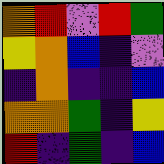[["orange", "red", "violet", "red", "green"], ["yellow", "orange", "blue", "indigo", "violet"], ["indigo", "orange", "indigo", "indigo", "blue"], ["orange", "orange", "green", "indigo", "yellow"], ["red", "indigo", "green", "indigo", "blue"]]